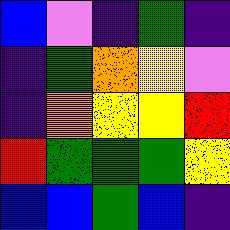[["blue", "violet", "indigo", "green", "indigo"], ["indigo", "green", "orange", "yellow", "violet"], ["indigo", "orange", "yellow", "yellow", "red"], ["red", "green", "green", "green", "yellow"], ["blue", "blue", "green", "blue", "indigo"]]